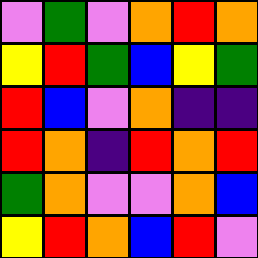[["violet", "green", "violet", "orange", "red", "orange"], ["yellow", "red", "green", "blue", "yellow", "green"], ["red", "blue", "violet", "orange", "indigo", "indigo"], ["red", "orange", "indigo", "red", "orange", "red"], ["green", "orange", "violet", "violet", "orange", "blue"], ["yellow", "red", "orange", "blue", "red", "violet"]]